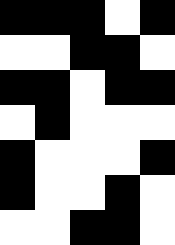[["black", "black", "black", "white", "black"], ["white", "white", "black", "black", "white"], ["black", "black", "white", "black", "black"], ["white", "black", "white", "white", "white"], ["black", "white", "white", "white", "black"], ["black", "white", "white", "black", "white"], ["white", "white", "black", "black", "white"]]